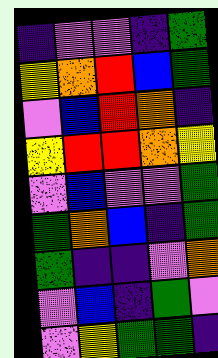[["indigo", "violet", "violet", "indigo", "green"], ["yellow", "orange", "red", "blue", "green"], ["violet", "blue", "red", "orange", "indigo"], ["yellow", "red", "red", "orange", "yellow"], ["violet", "blue", "violet", "violet", "green"], ["green", "orange", "blue", "indigo", "green"], ["green", "indigo", "indigo", "violet", "orange"], ["violet", "blue", "indigo", "green", "violet"], ["violet", "yellow", "green", "green", "indigo"]]